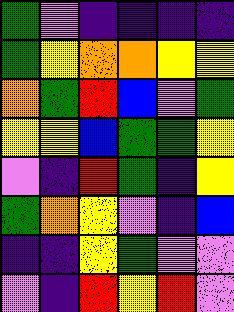[["green", "violet", "indigo", "indigo", "indigo", "indigo"], ["green", "yellow", "orange", "orange", "yellow", "yellow"], ["orange", "green", "red", "blue", "violet", "green"], ["yellow", "yellow", "blue", "green", "green", "yellow"], ["violet", "indigo", "red", "green", "indigo", "yellow"], ["green", "orange", "yellow", "violet", "indigo", "blue"], ["indigo", "indigo", "yellow", "green", "violet", "violet"], ["violet", "indigo", "red", "yellow", "red", "violet"]]